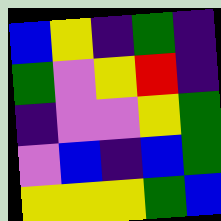[["blue", "yellow", "indigo", "green", "indigo"], ["green", "violet", "yellow", "red", "indigo"], ["indigo", "violet", "violet", "yellow", "green"], ["violet", "blue", "indigo", "blue", "green"], ["yellow", "yellow", "yellow", "green", "blue"]]